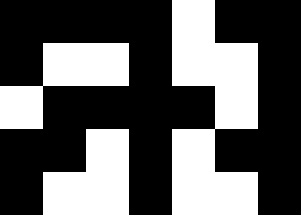[["black", "black", "black", "black", "white", "black", "black"], ["black", "white", "white", "black", "white", "white", "black"], ["white", "black", "black", "black", "black", "white", "black"], ["black", "black", "white", "black", "white", "black", "black"], ["black", "white", "white", "black", "white", "white", "black"]]